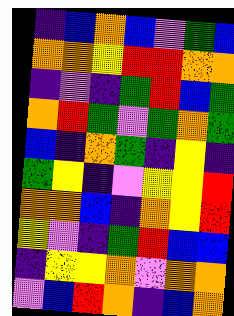[["indigo", "blue", "orange", "blue", "violet", "green", "blue"], ["orange", "orange", "yellow", "red", "red", "orange", "orange"], ["indigo", "violet", "indigo", "green", "red", "blue", "green"], ["orange", "red", "green", "violet", "green", "orange", "green"], ["blue", "indigo", "orange", "green", "indigo", "yellow", "indigo"], ["green", "yellow", "indigo", "violet", "yellow", "yellow", "red"], ["orange", "orange", "blue", "indigo", "orange", "yellow", "red"], ["yellow", "violet", "indigo", "green", "red", "blue", "blue"], ["indigo", "yellow", "yellow", "orange", "violet", "orange", "orange"], ["violet", "blue", "red", "orange", "indigo", "blue", "orange"]]